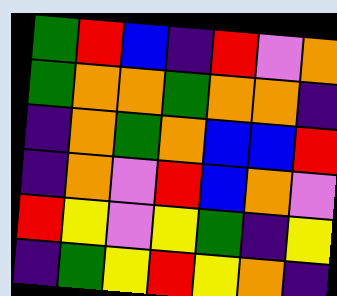[["green", "red", "blue", "indigo", "red", "violet", "orange"], ["green", "orange", "orange", "green", "orange", "orange", "indigo"], ["indigo", "orange", "green", "orange", "blue", "blue", "red"], ["indigo", "orange", "violet", "red", "blue", "orange", "violet"], ["red", "yellow", "violet", "yellow", "green", "indigo", "yellow"], ["indigo", "green", "yellow", "red", "yellow", "orange", "indigo"]]